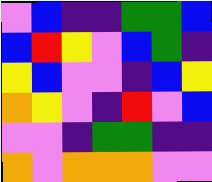[["violet", "blue", "indigo", "indigo", "green", "green", "blue"], ["blue", "red", "yellow", "violet", "blue", "green", "indigo"], ["yellow", "blue", "violet", "violet", "indigo", "blue", "yellow"], ["orange", "yellow", "violet", "indigo", "red", "violet", "blue"], ["violet", "violet", "indigo", "green", "green", "indigo", "indigo"], ["orange", "violet", "orange", "orange", "orange", "violet", "violet"]]